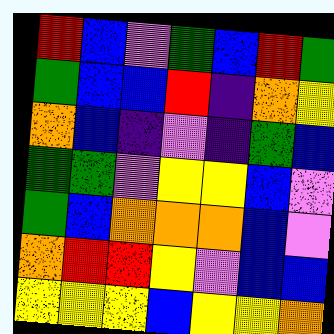[["red", "blue", "violet", "green", "blue", "red", "green"], ["green", "blue", "blue", "red", "indigo", "orange", "yellow"], ["orange", "blue", "indigo", "violet", "indigo", "green", "blue"], ["green", "green", "violet", "yellow", "yellow", "blue", "violet"], ["green", "blue", "orange", "orange", "orange", "blue", "violet"], ["orange", "red", "red", "yellow", "violet", "blue", "blue"], ["yellow", "yellow", "yellow", "blue", "yellow", "yellow", "orange"]]